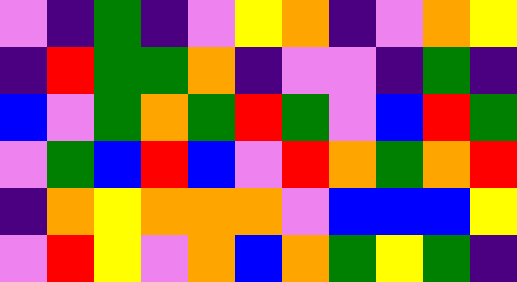[["violet", "indigo", "green", "indigo", "violet", "yellow", "orange", "indigo", "violet", "orange", "yellow"], ["indigo", "red", "green", "green", "orange", "indigo", "violet", "violet", "indigo", "green", "indigo"], ["blue", "violet", "green", "orange", "green", "red", "green", "violet", "blue", "red", "green"], ["violet", "green", "blue", "red", "blue", "violet", "red", "orange", "green", "orange", "red"], ["indigo", "orange", "yellow", "orange", "orange", "orange", "violet", "blue", "blue", "blue", "yellow"], ["violet", "red", "yellow", "violet", "orange", "blue", "orange", "green", "yellow", "green", "indigo"]]